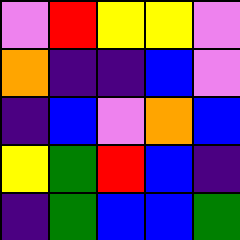[["violet", "red", "yellow", "yellow", "violet"], ["orange", "indigo", "indigo", "blue", "violet"], ["indigo", "blue", "violet", "orange", "blue"], ["yellow", "green", "red", "blue", "indigo"], ["indigo", "green", "blue", "blue", "green"]]